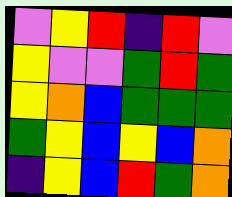[["violet", "yellow", "red", "indigo", "red", "violet"], ["yellow", "violet", "violet", "green", "red", "green"], ["yellow", "orange", "blue", "green", "green", "green"], ["green", "yellow", "blue", "yellow", "blue", "orange"], ["indigo", "yellow", "blue", "red", "green", "orange"]]